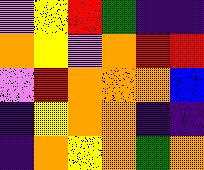[["violet", "yellow", "red", "green", "indigo", "indigo"], ["orange", "yellow", "violet", "orange", "red", "red"], ["violet", "red", "orange", "orange", "orange", "blue"], ["indigo", "yellow", "orange", "orange", "indigo", "indigo"], ["indigo", "orange", "yellow", "orange", "green", "orange"]]